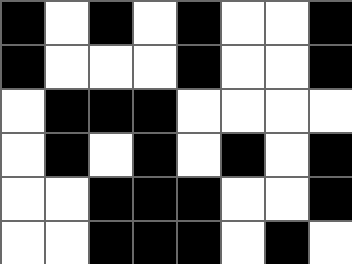[["black", "white", "black", "white", "black", "white", "white", "black"], ["black", "white", "white", "white", "black", "white", "white", "black"], ["white", "black", "black", "black", "white", "white", "white", "white"], ["white", "black", "white", "black", "white", "black", "white", "black"], ["white", "white", "black", "black", "black", "white", "white", "black"], ["white", "white", "black", "black", "black", "white", "black", "white"]]